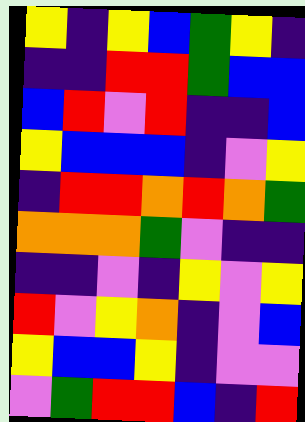[["yellow", "indigo", "yellow", "blue", "green", "yellow", "indigo"], ["indigo", "indigo", "red", "red", "green", "blue", "blue"], ["blue", "red", "violet", "red", "indigo", "indigo", "blue"], ["yellow", "blue", "blue", "blue", "indigo", "violet", "yellow"], ["indigo", "red", "red", "orange", "red", "orange", "green"], ["orange", "orange", "orange", "green", "violet", "indigo", "indigo"], ["indigo", "indigo", "violet", "indigo", "yellow", "violet", "yellow"], ["red", "violet", "yellow", "orange", "indigo", "violet", "blue"], ["yellow", "blue", "blue", "yellow", "indigo", "violet", "violet"], ["violet", "green", "red", "red", "blue", "indigo", "red"]]